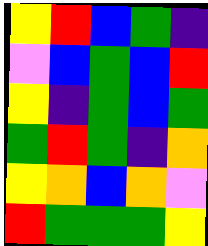[["yellow", "red", "blue", "green", "indigo"], ["violet", "blue", "green", "blue", "red"], ["yellow", "indigo", "green", "blue", "green"], ["green", "red", "green", "indigo", "orange"], ["yellow", "orange", "blue", "orange", "violet"], ["red", "green", "green", "green", "yellow"]]